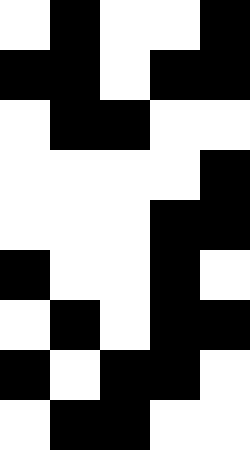[["white", "black", "white", "white", "black"], ["black", "black", "white", "black", "black"], ["white", "black", "black", "white", "white"], ["white", "white", "white", "white", "black"], ["white", "white", "white", "black", "black"], ["black", "white", "white", "black", "white"], ["white", "black", "white", "black", "black"], ["black", "white", "black", "black", "white"], ["white", "black", "black", "white", "white"]]